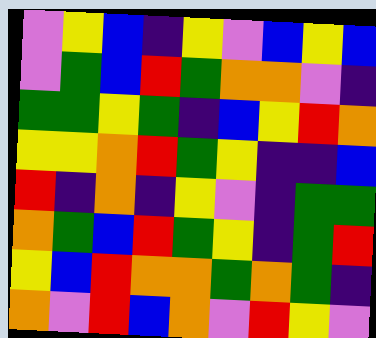[["violet", "yellow", "blue", "indigo", "yellow", "violet", "blue", "yellow", "blue"], ["violet", "green", "blue", "red", "green", "orange", "orange", "violet", "indigo"], ["green", "green", "yellow", "green", "indigo", "blue", "yellow", "red", "orange"], ["yellow", "yellow", "orange", "red", "green", "yellow", "indigo", "indigo", "blue"], ["red", "indigo", "orange", "indigo", "yellow", "violet", "indigo", "green", "green"], ["orange", "green", "blue", "red", "green", "yellow", "indigo", "green", "red"], ["yellow", "blue", "red", "orange", "orange", "green", "orange", "green", "indigo"], ["orange", "violet", "red", "blue", "orange", "violet", "red", "yellow", "violet"]]